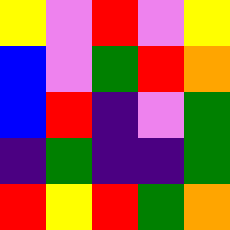[["yellow", "violet", "red", "violet", "yellow"], ["blue", "violet", "green", "red", "orange"], ["blue", "red", "indigo", "violet", "green"], ["indigo", "green", "indigo", "indigo", "green"], ["red", "yellow", "red", "green", "orange"]]